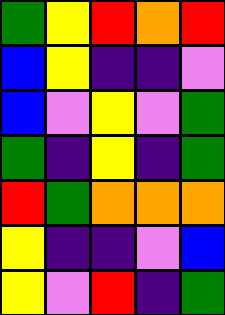[["green", "yellow", "red", "orange", "red"], ["blue", "yellow", "indigo", "indigo", "violet"], ["blue", "violet", "yellow", "violet", "green"], ["green", "indigo", "yellow", "indigo", "green"], ["red", "green", "orange", "orange", "orange"], ["yellow", "indigo", "indigo", "violet", "blue"], ["yellow", "violet", "red", "indigo", "green"]]